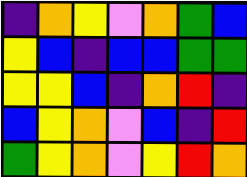[["indigo", "orange", "yellow", "violet", "orange", "green", "blue"], ["yellow", "blue", "indigo", "blue", "blue", "green", "green"], ["yellow", "yellow", "blue", "indigo", "orange", "red", "indigo"], ["blue", "yellow", "orange", "violet", "blue", "indigo", "red"], ["green", "yellow", "orange", "violet", "yellow", "red", "orange"]]